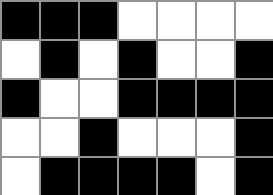[["black", "black", "black", "white", "white", "white", "white"], ["white", "black", "white", "black", "white", "white", "black"], ["black", "white", "white", "black", "black", "black", "black"], ["white", "white", "black", "white", "white", "white", "black"], ["white", "black", "black", "black", "black", "white", "black"]]